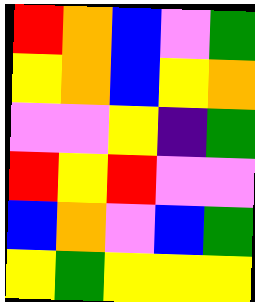[["red", "orange", "blue", "violet", "green"], ["yellow", "orange", "blue", "yellow", "orange"], ["violet", "violet", "yellow", "indigo", "green"], ["red", "yellow", "red", "violet", "violet"], ["blue", "orange", "violet", "blue", "green"], ["yellow", "green", "yellow", "yellow", "yellow"]]